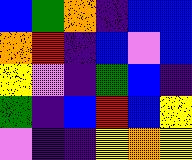[["blue", "green", "orange", "indigo", "blue", "blue"], ["orange", "red", "indigo", "blue", "violet", "blue"], ["yellow", "violet", "indigo", "green", "blue", "indigo"], ["green", "indigo", "blue", "red", "blue", "yellow"], ["violet", "indigo", "indigo", "yellow", "orange", "yellow"]]